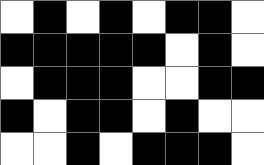[["white", "black", "white", "black", "white", "black", "black", "white"], ["black", "black", "black", "black", "black", "white", "black", "white"], ["white", "black", "black", "black", "white", "white", "black", "black"], ["black", "white", "black", "black", "white", "black", "white", "white"], ["white", "white", "black", "white", "black", "black", "black", "white"]]